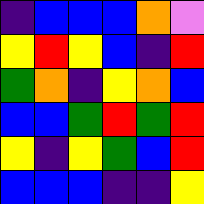[["indigo", "blue", "blue", "blue", "orange", "violet"], ["yellow", "red", "yellow", "blue", "indigo", "red"], ["green", "orange", "indigo", "yellow", "orange", "blue"], ["blue", "blue", "green", "red", "green", "red"], ["yellow", "indigo", "yellow", "green", "blue", "red"], ["blue", "blue", "blue", "indigo", "indigo", "yellow"]]